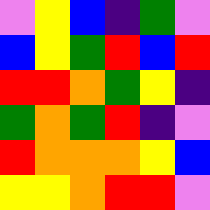[["violet", "yellow", "blue", "indigo", "green", "violet"], ["blue", "yellow", "green", "red", "blue", "red"], ["red", "red", "orange", "green", "yellow", "indigo"], ["green", "orange", "green", "red", "indigo", "violet"], ["red", "orange", "orange", "orange", "yellow", "blue"], ["yellow", "yellow", "orange", "red", "red", "violet"]]